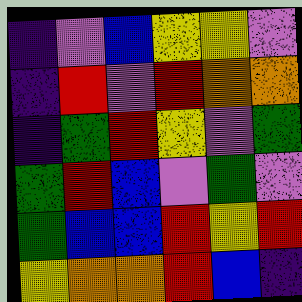[["indigo", "violet", "blue", "yellow", "yellow", "violet"], ["indigo", "red", "violet", "red", "orange", "orange"], ["indigo", "green", "red", "yellow", "violet", "green"], ["green", "red", "blue", "violet", "green", "violet"], ["green", "blue", "blue", "red", "yellow", "red"], ["yellow", "orange", "orange", "red", "blue", "indigo"]]